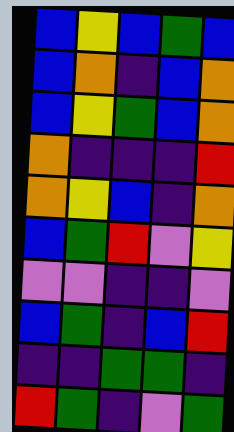[["blue", "yellow", "blue", "green", "blue"], ["blue", "orange", "indigo", "blue", "orange"], ["blue", "yellow", "green", "blue", "orange"], ["orange", "indigo", "indigo", "indigo", "red"], ["orange", "yellow", "blue", "indigo", "orange"], ["blue", "green", "red", "violet", "yellow"], ["violet", "violet", "indigo", "indigo", "violet"], ["blue", "green", "indigo", "blue", "red"], ["indigo", "indigo", "green", "green", "indigo"], ["red", "green", "indigo", "violet", "green"]]